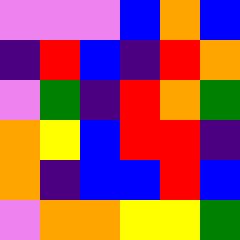[["violet", "violet", "violet", "blue", "orange", "blue"], ["indigo", "red", "blue", "indigo", "red", "orange"], ["violet", "green", "indigo", "red", "orange", "green"], ["orange", "yellow", "blue", "red", "red", "indigo"], ["orange", "indigo", "blue", "blue", "red", "blue"], ["violet", "orange", "orange", "yellow", "yellow", "green"]]